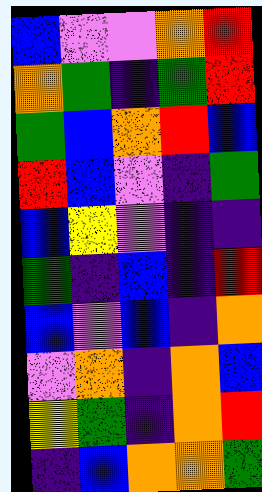[["blue", "violet", "violet", "orange", "red"], ["orange", "green", "indigo", "green", "red"], ["green", "blue", "orange", "red", "blue"], ["red", "blue", "violet", "indigo", "green"], ["blue", "yellow", "violet", "indigo", "indigo"], ["green", "indigo", "blue", "indigo", "red"], ["blue", "violet", "blue", "indigo", "orange"], ["violet", "orange", "indigo", "orange", "blue"], ["yellow", "green", "indigo", "orange", "red"], ["indigo", "blue", "orange", "orange", "green"]]